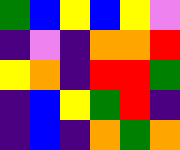[["green", "blue", "yellow", "blue", "yellow", "violet"], ["indigo", "violet", "indigo", "orange", "orange", "red"], ["yellow", "orange", "indigo", "red", "red", "green"], ["indigo", "blue", "yellow", "green", "red", "indigo"], ["indigo", "blue", "indigo", "orange", "green", "orange"]]